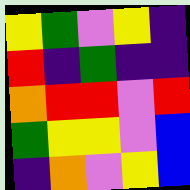[["yellow", "green", "violet", "yellow", "indigo"], ["red", "indigo", "green", "indigo", "indigo"], ["orange", "red", "red", "violet", "red"], ["green", "yellow", "yellow", "violet", "blue"], ["indigo", "orange", "violet", "yellow", "blue"]]